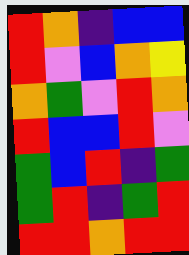[["red", "orange", "indigo", "blue", "blue"], ["red", "violet", "blue", "orange", "yellow"], ["orange", "green", "violet", "red", "orange"], ["red", "blue", "blue", "red", "violet"], ["green", "blue", "red", "indigo", "green"], ["green", "red", "indigo", "green", "red"], ["red", "red", "orange", "red", "red"]]